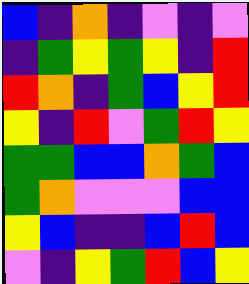[["blue", "indigo", "orange", "indigo", "violet", "indigo", "violet"], ["indigo", "green", "yellow", "green", "yellow", "indigo", "red"], ["red", "orange", "indigo", "green", "blue", "yellow", "red"], ["yellow", "indigo", "red", "violet", "green", "red", "yellow"], ["green", "green", "blue", "blue", "orange", "green", "blue"], ["green", "orange", "violet", "violet", "violet", "blue", "blue"], ["yellow", "blue", "indigo", "indigo", "blue", "red", "blue"], ["violet", "indigo", "yellow", "green", "red", "blue", "yellow"]]